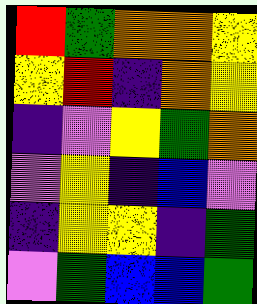[["red", "green", "orange", "orange", "yellow"], ["yellow", "red", "indigo", "orange", "yellow"], ["indigo", "violet", "yellow", "green", "orange"], ["violet", "yellow", "indigo", "blue", "violet"], ["indigo", "yellow", "yellow", "indigo", "green"], ["violet", "green", "blue", "blue", "green"]]